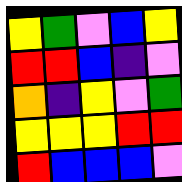[["yellow", "green", "violet", "blue", "yellow"], ["red", "red", "blue", "indigo", "violet"], ["orange", "indigo", "yellow", "violet", "green"], ["yellow", "yellow", "yellow", "red", "red"], ["red", "blue", "blue", "blue", "violet"]]